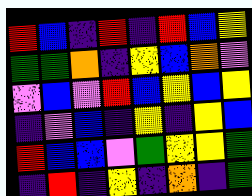[["red", "blue", "indigo", "red", "indigo", "red", "blue", "yellow"], ["green", "green", "orange", "indigo", "yellow", "blue", "orange", "violet"], ["violet", "blue", "violet", "red", "blue", "yellow", "blue", "yellow"], ["indigo", "violet", "blue", "indigo", "yellow", "indigo", "yellow", "blue"], ["red", "blue", "blue", "violet", "green", "yellow", "yellow", "green"], ["indigo", "red", "indigo", "yellow", "indigo", "orange", "indigo", "green"]]